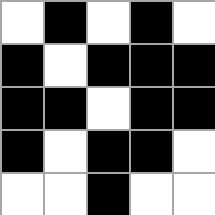[["white", "black", "white", "black", "white"], ["black", "white", "black", "black", "black"], ["black", "black", "white", "black", "black"], ["black", "white", "black", "black", "white"], ["white", "white", "black", "white", "white"]]